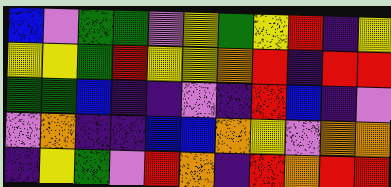[["blue", "violet", "green", "green", "violet", "yellow", "green", "yellow", "red", "indigo", "yellow"], ["yellow", "yellow", "green", "red", "yellow", "yellow", "orange", "red", "indigo", "red", "red"], ["green", "green", "blue", "indigo", "indigo", "violet", "indigo", "red", "blue", "indigo", "violet"], ["violet", "orange", "indigo", "indigo", "blue", "blue", "orange", "yellow", "violet", "orange", "orange"], ["indigo", "yellow", "green", "violet", "red", "orange", "indigo", "red", "orange", "red", "red"]]